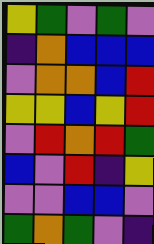[["yellow", "green", "violet", "green", "violet"], ["indigo", "orange", "blue", "blue", "blue"], ["violet", "orange", "orange", "blue", "red"], ["yellow", "yellow", "blue", "yellow", "red"], ["violet", "red", "orange", "red", "green"], ["blue", "violet", "red", "indigo", "yellow"], ["violet", "violet", "blue", "blue", "violet"], ["green", "orange", "green", "violet", "indigo"]]